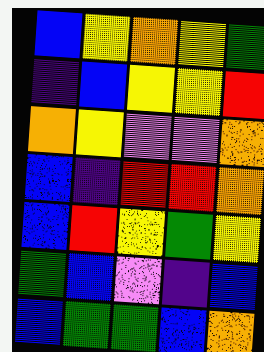[["blue", "yellow", "orange", "yellow", "green"], ["indigo", "blue", "yellow", "yellow", "red"], ["orange", "yellow", "violet", "violet", "orange"], ["blue", "indigo", "red", "red", "orange"], ["blue", "red", "yellow", "green", "yellow"], ["green", "blue", "violet", "indigo", "blue"], ["blue", "green", "green", "blue", "orange"]]